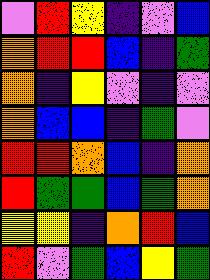[["violet", "red", "yellow", "indigo", "violet", "blue"], ["orange", "red", "red", "blue", "indigo", "green"], ["orange", "indigo", "yellow", "violet", "indigo", "violet"], ["orange", "blue", "blue", "indigo", "green", "violet"], ["red", "red", "orange", "blue", "indigo", "orange"], ["red", "green", "green", "blue", "green", "orange"], ["yellow", "yellow", "indigo", "orange", "red", "blue"], ["red", "violet", "green", "blue", "yellow", "green"]]